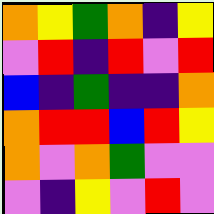[["orange", "yellow", "green", "orange", "indigo", "yellow"], ["violet", "red", "indigo", "red", "violet", "red"], ["blue", "indigo", "green", "indigo", "indigo", "orange"], ["orange", "red", "red", "blue", "red", "yellow"], ["orange", "violet", "orange", "green", "violet", "violet"], ["violet", "indigo", "yellow", "violet", "red", "violet"]]